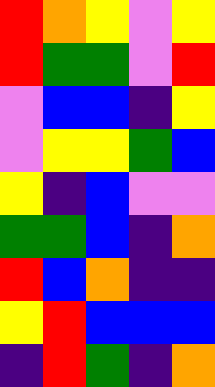[["red", "orange", "yellow", "violet", "yellow"], ["red", "green", "green", "violet", "red"], ["violet", "blue", "blue", "indigo", "yellow"], ["violet", "yellow", "yellow", "green", "blue"], ["yellow", "indigo", "blue", "violet", "violet"], ["green", "green", "blue", "indigo", "orange"], ["red", "blue", "orange", "indigo", "indigo"], ["yellow", "red", "blue", "blue", "blue"], ["indigo", "red", "green", "indigo", "orange"]]